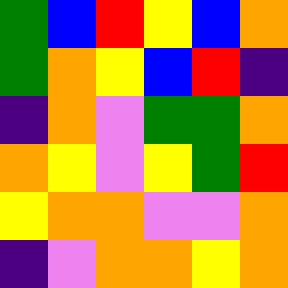[["green", "blue", "red", "yellow", "blue", "orange"], ["green", "orange", "yellow", "blue", "red", "indigo"], ["indigo", "orange", "violet", "green", "green", "orange"], ["orange", "yellow", "violet", "yellow", "green", "red"], ["yellow", "orange", "orange", "violet", "violet", "orange"], ["indigo", "violet", "orange", "orange", "yellow", "orange"]]